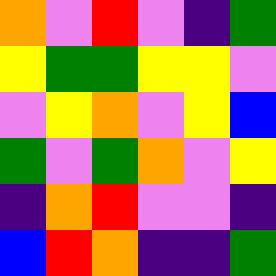[["orange", "violet", "red", "violet", "indigo", "green"], ["yellow", "green", "green", "yellow", "yellow", "violet"], ["violet", "yellow", "orange", "violet", "yellow", "blue"], ["green", "violet", "green", "orange", "violet", "yellow"], ["indigo", "orange", "red", "violet", "violet", "indigo"], ["blue", "red", "orange", "indigo", "indigo", "green"]]